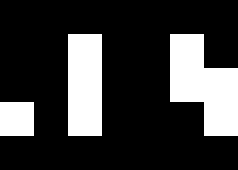[["black", "black", "black", "black", "black", "black", "black"], ["black", "black", "white", "black", "black", "white", "black"], ["black", "black", "white", "black", "black", "white", "white"], ["white", "black", "white", "black", "black", "black", "white"], ["black", "black", "black", "black", "black", "black", "black"]]